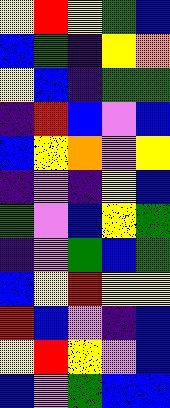[["yellow", "red", "yellow", "green", "blue"], ["blue", "green", "indigo", "yellow", "orange"], ["yellow", "blue", "indigo", "green", "green"], ["indigo", "red", "blue", "violet", "blue"], ["blue", "yellow", "orange", "violet", "yellow"], ["indigo", "violet", "indigo", "yellow", "blue"], ["green", "violet", "blue", "yellow", "green"], ["indigo", "violet", "green", "blue", "green"], ["blue", "yellow", "red", "yellow", "yellow"], ["red", "blue", "violet", "indigo", "blue"], ["yellow", "red", "yellow", "violet", "blue"], ["blue", "violet", "green", "blue", "blue"]]